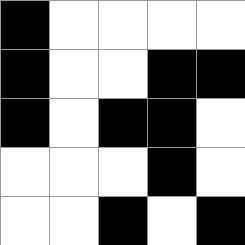[["black", "white", "white", "white", "white"], ["black", "white", "white", "black", "black"], ["black", "white", "black", "black", "white"], ["white", "white", "white", "black", "white"], ["white", "white", "black", "white", "black"]]